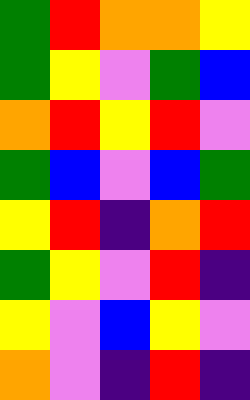[["green", "red", "orange", "orange", "yellow"], ["green", "yellow", "violet", "green", "blue"], ["orange", "red", "yellow", "red", "violet"], ["green", "blue", "violet", "blue", "green"], ["yellow", "red", "indigo", "orange", "red"], ["green", "yellow", "violet", "red", "indigo"], ["yellow", "violet", "blue", "yellow", "violet"], ["orange", "violet", "indigo", "red", "indigo"]]